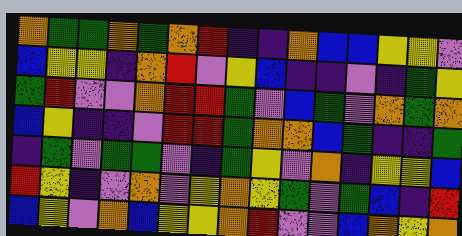[["orange", "green", "green", "orange", "green", "orange", "red", "indigo", "indigo", "orange", "blue", "blue", "yellow", "yellow", "violet"], ["blue", "yellow", "yellow", "indigo", "orange", "red", "violet", "yellow", "blue", "indigo", "indigo", "violet", "indigo", "green", "yellow"], ["green", "red", "violet", "violet", "orange", "red", "red", "green", "violet", "blue", "green", "violet", "orange", "green", "orange"], ["blue", "yellow", "indigo", "indigo", "violet", "red", "red", "green", "orange", "orange", "blue", "green", "indigo", "indigo", "green"], ["indigo", "green", "violet", "green", "green", "violet", "indigo", "green", "yellow", "violet", "orange", "indigo", "yellow", "yellow", "blue"], ["red", "yellow", "indigo", "violet", "orange", "violet", "yellow", "orange", "yellow", "green", "violet", "green", "blue", "indigo", "red"], ["blue", "yellow", "violet", "orange", "blue", "yellow", "yellow", "orange", "red", "violet", "violet", "blue", "orange", "yellow", "orange"]]